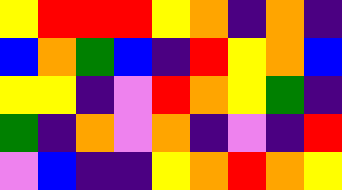[["yellow", "red", "red", "red", "yellow", "orange", "indigo", "orange", "indigo"], ["blue", "orange", "green", "blue", "indigo", "red", "yellow", "orange", "blue"], ["yellow", "yellow", "indigo", "violet", "red", "orange", "yellow", "green", "indigo"], ["green", "indigo", "orange", "violet", "orange", "indigo", "violet", "indigo", "red"], ["violet", "blue", "indigo", "indigo", "yellow", "orange", "red", "orange", "yellow"]]